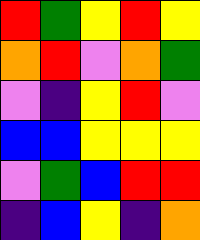[["red", "green", "yellow", "red", "yellow"], ["orange", "red", "violet", "orange", "green"], ["violet", "indigo", "yellow", "red", "violet"], ["blue", "blue", "yellow", "yellow", "yellow"], ["violet", "green", "blue", "red", "red"], ["indigo", "blue", "yellow", "indigo", "orange"]]